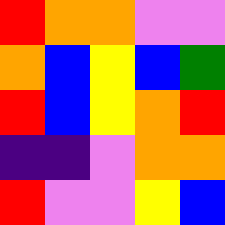[["red", "orange", "orange", "violet", "violet"], ["orange", "blue", "yellow", "blue", "green"], ["red", "blue", "yellow", "orange", "red"], ["indigo", "indigo", "violet", "orange", "orange"], ["red", "violet", "violet", "yellow", "blue"]]